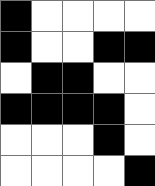[["black", "white", "white", "white", "white"], ["black", "white", "white", "black", "black"], ["white", "black", "black", "white", "white"], ["black", "black", "black", "black", "white"], ["white", "white", "white", "black", "white"], ["white", "white", "white", "white", "black"]]